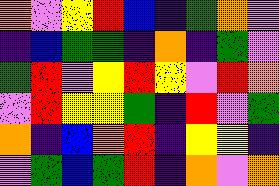[["orange", "violet", "yellow", "red", "blue", "indigo", "green", "orange", "violet"], ["indigo", "blue", "green", "green", "indigo", "orange", "indigo", "green", "violet"], ["green", "red", "violet", "yellow", "red", "yellow", "violet", "red", "orange"], ["violet", "red", "yellow", "yellow", "green", "indigo", "red", "violet", "green"], ["orange", "indigo", "blue", "orange", "red", "indigo", "yellow", "yellow", "indigo"], ["violet", "green", "blue", "green", "red", "indigo", "orange", "violet", "orange"]]